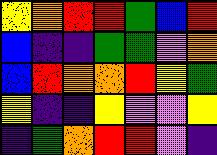[["yellow", "orange", "red", "red", "green", "blue", "red"], ["blue", "indigo", "indigo", "green", "green", "violet", "orange"], ["blue", "red", "orange", "orange", "red", "yellow", "green"], ["yellow", "indigo", "indigo", "yellow", "violet", "violet", "yellow"], ["indigo", "green", "orange", "red", "red", "violet", "indigo"]]